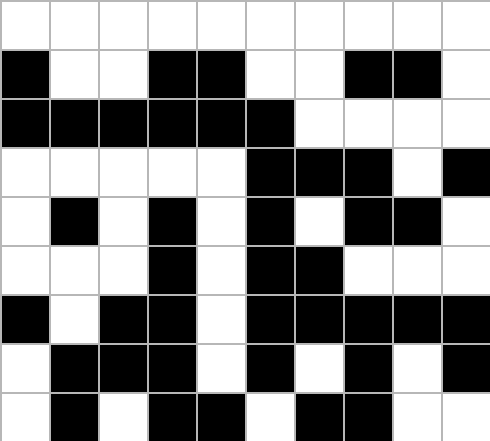[["white", "white", "white", "white", "white", "white", "white", "white", "white", "white"], ["black", "white", "white", "black", "black", "white", "white", "black", "black", "white"], ["black", "black", "black", "black", "black", "black", "white", "white", "white", "white"], ["white", "white", "white", "white", "white", "black", "black", "black", "white", "black"], ["white", "black", "white", "black", "white", "black", "white", "black", "black", "white"], ["white", "white", "white", "black", "white", "black", "black", "white", "white", "white"], ["black", "white", "black", "black", "white", "black", "black", "black", "black", "black"], ["white", "black", "black", "black", "white", "black", "white", "black", "white", "black"], ["white", "black", "white", "black", "black", "white", "black", "black", "white", "white"]]